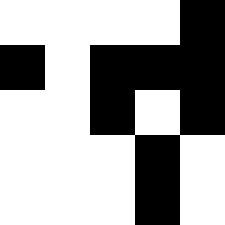[["white", "white", "white", "white", "black"], ["black", "white", "black", "black", "black"], ["white", "white", "black", "white", "black"], ["white", "white", "white", "black", "white"], ["white", "white", "white", "black", "white"]]